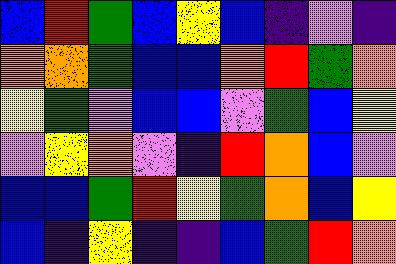[["blue", "red", "green", "blue", "yellow", "blue", "indigo", "violet", "indigo"], ["orange", "orange", "green", "blue", "blue", "orange", "red", "green", "orange"], ["yellow", "green", "violet", "blue", "blue", "violet", "green", "blue", "yellow"], ["violet", "yellow", "orange", "violet", "indigo", "red", "orange", "blue", "violet"], ["blue", "blue", "green", "red", "yellow", "green", "orange", "blue", "yellow"], ["blue", "indigo", "yellow", "indigo", "indigo", "blue", "green", "red", "orange"]]